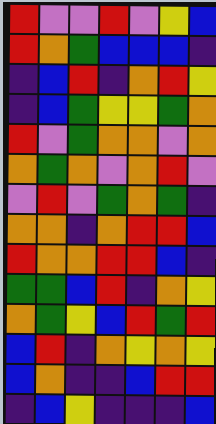[["red", "violet", "violet", "red", "violet", "yellow", "blue"], ["red", "orange", "green", "blue", "blue", "blue", "indigo"], ["indigo", "blue", "red", "indigo", "orange", "red", "yellow"], ["indigo", "blue", "green", "yellow", "yellow", "green", "orange"], ["red", "violet", "green", "orange", "orange", "violet", "orange"], ["orange", "green", "orange", "violet", "orange", "red", "violet"], ["violet", "red", "violet", "green", "orange", "green", "indigo"], ["orange", "orange", "indigo", "orange", "red", "red", "blue"], ["red", "orange", "orange", "red", "red", "blue", "indigo"], ["green", "green", "blue", "red", "indigo", "orange", "yellow"], ["orange", "green", "yellow", "blue", "red", "green", "red"], ["blue", "red", "indigo", "orange", "yellow", "orange", "yellow"], ["blue", "orange", "indigo", "indigo", "blue", "red", "red"], ["indigo", "blue", "yellow", "indigo", "indigo", "indigo", "blue"]]